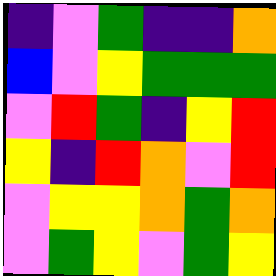[["indigo", "violet", "green", "indigo", "indigo", "orange"], ["blue", "violet", "yellow", "green", "green", "green"], ["violet", "red", "green", "indigo", "yellow", "red"], ["yellow", "indigo", "red", "orange", "violet", "red"], ["violet", "yellow", "yellow", "orange", "green", "orange"], ["violet", "green", "yellow", "violet", "green", "yellow"]]